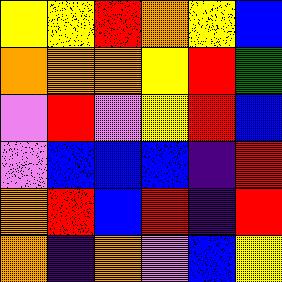[["yellow", "yellow", "red", "orange", "yellow", "blue"], ["orange", "orange", "orange", "yellow", "red", "green"], ["violet", "red", "violet", "yellow", "red", "blue"], ["violet", "blue", "blue", "blue", "indigo", "red"], ["orange", "red", "blue", "red", "indigo", "red"], ["orange", "indigo", "orange", "violet", "blue", "yellow"]]